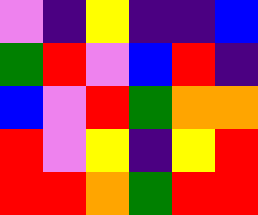[["violet", "indigo", "yellow", "indigo", "indigo", "blue"], ["green", "red", "violet", "blue", "red", "indigo"], ["blue", "violet", "red", "green", "orange", "orange"], ["red", "violet", "yellow", "indigo", "yellow", "red"], ["red", "red", "orange", "green", "red", "red"]]